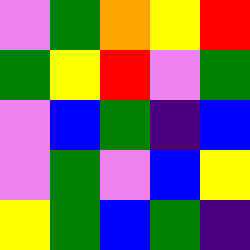[["violet", "green", "orange", "yellow", "red"], ["green", "yellow", "red", "violet", "green"], ["violet", "blue", "green", "indigo", "blue"], ["violet", "green", "violet", "blue", "yellow"], ["yellow", "green", "blue", "green", "indigo"]]